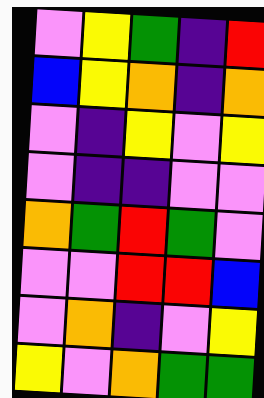[["violet", "yellow", "green", "indigo", "red"], ["blue", "yellow", "orange", "indigo", "orange"], ["violet", "indigo", "yellow", "violet", "yellow"], ["violet", "indigo", "indigo", "violet", "violet"], ["orange", "green", "red", "green", "violet"], ["violet", "violet", "red", "red", "blue"], ["violet", "orange", "indigo", "violet", "yellow"], ["yellow", "violet", "orange", "green", "green"]]